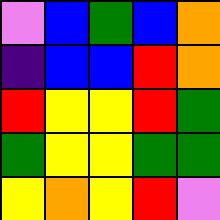[["violet", "blue", "green", "blue", "orange"], ["indigo", "blue", "blue", "red", "orange"], ["red", "yellow", "yellow", "red", "green"], ["green", "yellow", "yellow", "green", "green"], ["yellow", "orange", "yellow", "red", "violet"]]